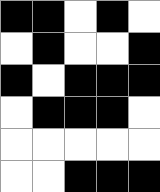[["black", "black", "white", "black", "white"], ["white", "black", "white", "white", "black"], ["black", "white", "black", "black", "black"], ["white", "black", "black", "black", "white"], ["white", "white", "white", "white", "white"], ["white", "white", "black", "black", "black"]]